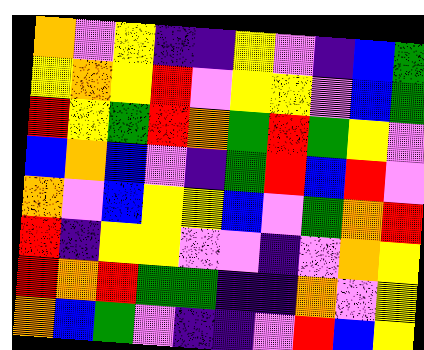[["orange", "violet", "yellow", "indigo", "indigo", "yellow", "violet", "indigo", "blue", "green"], ["yellow", "orange", "yellow", "red", "violet", "yellow", "yellow", "violet", "blue", "green"], ["red", "yellow", "green", "red", "orange", "green", "red", "green", "yellow", "violet"], ["blue", "orange", "blue", "violet", "indigo", "green", "red", "blue", "red", "violet"], ["orange", "violet", "blue", "yellow", "yellow", "blue", "violet", "green", "orange", "red"], ["red", "indigo", "yellow", "yellow", "violet", "violet", "indigo", "violet", "orange", "yellow"], ["red", "orange", "red", "green", "green", "indigo", "indigo", "orange", "violet", "yellow"], ["orange", "blue", "green", "violet", "indigo", "indigo", "violet", "red", "blue", "yellow"]]